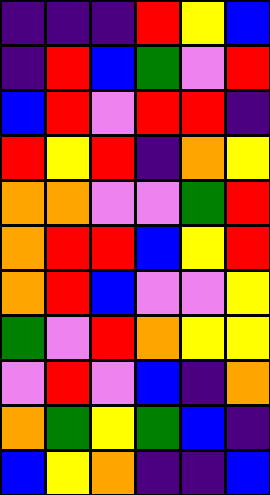[["indigo", "indigo", "indigo", "red", "yellow", "blue"], ["indigo", "red", "blue", "green", "violet", "red"], ["blue", "red", "violet", "red", "red", "indigo"], ["red", "yellow", "red", "indigo", "orange", "yellow"], ["orange", "orange", "violet", "violet", "green", "red"], ["orange", "red", "red", "blue", "yellow", "red"], ["orange", "red", "blue", "violet", "violet", "yellow"], ["green", "violet", "red", "orange", "yellow", "yellow"], ["violet", "red", "violet", "blue", "indigo", "orange"], ["orange", "green", "yellow", "green", "blue", "indigo"], ["blue", "yellow", "orange", "indigo", "indigo", "blue"]]